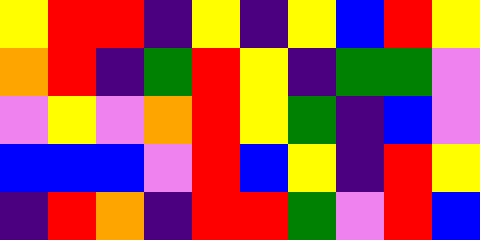[["yellow", "red", "red", "indigo", "yellow", "indigo", "yellow", "blue", "red", "yellow"], ["orange", "red", "indigo", "green", "red", "yellow", "indigo", "green", "green", "violet"], ["violet", "yellow", "violet", "orange", "red", "yellow", "green", "indigo", "blue", "violet"], ["blue", "blue", "blue", "violet", "red", "blue", "yellow", "indigo", "red", "yellow"], ["indigo", "red", "orange", "indigo", "red", "red", "green", "violet", "red", "blue"]]